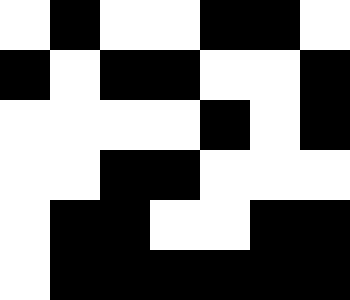[["white", "black", "white", "white", "black", "black", "white"], ["black", "white", "black", "black", "white", "white", "black"], ["white", "white", "white", "white", "black", "white", "black"], ["white", "white", "black", "black", "white", "white", "white"], ["white", "black", "black", "white", "white", "black", "black"], ["white", "black", "black", "black", "black", "black", "black"]]